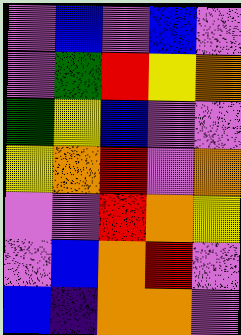[["violet", "blue", "violet", "blue", "violet"], ["violet", "green", "red", "yellow", "orange"], ["green", "yellow", "blue", "violet", "violet"], ["yellow", "orange", "red", "violet", "orange"], ["violet", "violet", "red", "orange", "yellow"], ["violet", "blue", "orange", "red", "violet"], ["blue", "indigo", "orange", "orange", "violet"]]